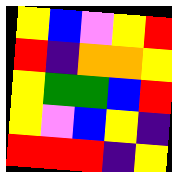[["yellow", "blue", "violet", "yellow", "red"], ["red", "indigo", "orange", "orange", "yellow"], ["yellow", "green", "green", "blue", "red"], ["yellow", "violet", "blue", "yellow", "indigo"], ["red", "red", "red", "indigo", "yellow"]]